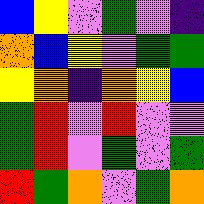[["blue", "yellow", "violet", "green", "violet", "indigo"], ["orange", "blue", "yellow", "violet", "green", "green"], ["yellow", "orange", "indigo", "orange", "yellow", "blue"], ["green", "red", "violet", "red", "violet", "violet"], ["green", "red", "violet", "green", "violet", "green"], ["red", "green", "orange", "violet", "green", "orange"]]